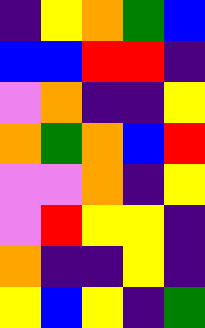[["indigo", "yellow", "orange", "green", "blue"], ["blue", "blue", "red", "red", "indigo"], ["violet", "orange", "indigo", "indigo", "yellow"], ["orange", "green", "orange", "blue", "red"], ["violet", "violet", "orange", "indigo", "yellow"], ["violet", "red", "yellow", "yellow", "indigo"], ["orange", "indigo", "indigo", "yellow", "indigo"], ["yellow", "blue", "yellow", "indigo", "green"]]